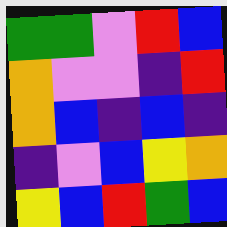[["green", "green", "violet", "red", "blue"], ["orange", "violet", "violet", "indigo", "red"], ["orange", "blue", "indigo", "blue", "indigo"], ["indigo", "violet", "blue", "yellow", "orange"], ["yellow", "blue", "red", "green", "blue"]]